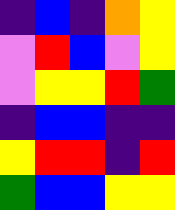[["indigo", "blue", "indigo", "orange", "yellow"], ["violet", "red", "blue", "violet", "yellow"], ["violet", "yellow", "yellow", "red", "green"], ["indigo", "blue", "blue", "indigo", "indigo"], ["yellow", "red", "red", "indigo", "red"], ["green", "blue", "blue", "yellow", "yellow"]]